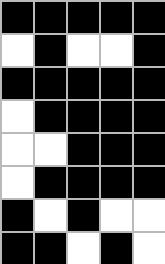[["black", "black", "black", "black", "black"], ["white", "black", "white", "white", "black"], ["black", "black", "black", "black", "black"], ["white", "black", "black", "black", "black"], ["white", "white", "black", "black", "black"], ["white", "black", "black", "black", "black"], ["black", "white", "black", "white", "white"], ["black", "black", "white", "black", "white"]]